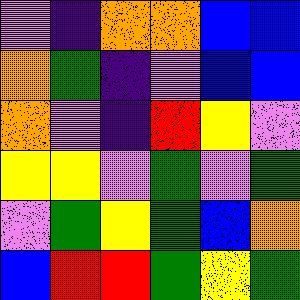[["violet", "indigo", "orange", "orange", "blue", "blue"], ["orange", "green", "indigo", "violet", "blue", "blue"], ["orange", "violet", "indigo", "red", "yellow", "violet"], ["yellow", "yellow", "violet", "green", "violet", "green"], ["violet", "green", "yellow", "green", "blue", "orange"], ["blue", "red", "red", "green", "yellow", "green"]]